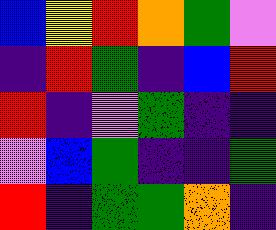[["blue", "yellow", "red", "orange", "green", "violet"], ["indigo", "red", "green", "indigo", "blue", "red"], ["red", "indigo", "violet", "green", "indigo", "indigo"], ["violet", "blue", "green", "indigo", "indigo", "green"], ["red", "indigo", "green", "green", "orange", "indigo"]]